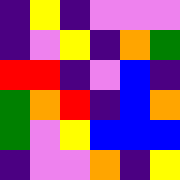[["indigo", "yellow", "indigo", "violet", "violet", "violet"], ["indigo", "violet", "yellow", "indigo", "orange", "green"], ["red", "red", "indigo", "violet", "blue", "indigo"], ["green", "orange", "red", "indigo", "blue", "orange"], ["green", "violet", "yellow", "blue", "blue", "blue"], ["indigo", "violet", "violet", "orange", "indigo", "yellow"]]